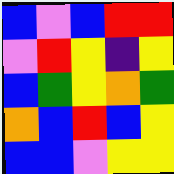[["blue", "violet", "blue", "red", "red"], ["violet", "red", "yellow", "indigo", "yellow"], ["blue", "green", "yellow", "orange", "green"], ["orange", "blue", "red", "blue", "yellow"], ["blue", "blue", "violet", "yellow", "yellow"]]